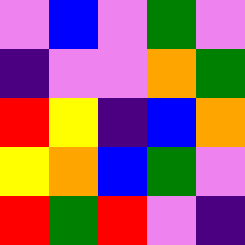[["violet", "blue", "violet", "green", "violet"], ["indigo", "violet", "violet", "orange", "green"], ["red", "yellow", "indigo", "blue", "orange"], ["yellow", "orange", "blue", "green", "violet"], ["red", "green", "red", "violet", "indigo"]]